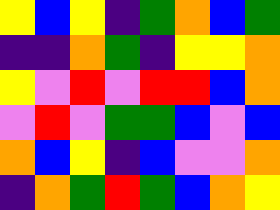[["yellow", "blue", "yellow", "indigo", "green", "orange", "blue", "green"], ["indigo", "indigo", "orange", "green", "indigo", "yellow", "yellow", "orange"], ["yellow", "violet", "red", "violet", "red", "red", "blue", "orange"], ["violet", "red", "violet", "green", "green", "blue", "violet", "blue"], ["orange", "blue", "yellow", "indigo", "blue", "violet", "violet", "orange"], ["indigo", "orange", "green", "red", "green", "blue", "orange", "yellow"]]